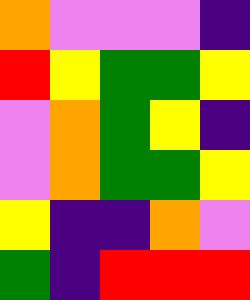[["orange", "violet", "violet", "violet", "indigo"], ["red", "yellow", "green", "green", "yellow"], ["violet", "orange", "green", "yellow", "indigo"], ["violet", "orange", "green", "green", "yellow"], ["yellow", "indigo", "indigo", "orange", "violet"], ["green", "indigo", "red", "red", "red"]]